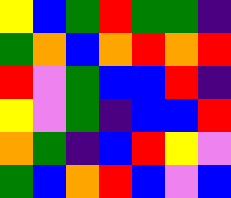[["yellow", "blue", "green", "red", "green", "green", "indigo"], ["green", "orange", "blue", "orange", "red", "orange", "red"], ["red", "violet", "green", "blue", "blue", "red", "indigo"], ["yellow", "violet", "green", "indigo", "blue", "blue", "red"], ["orange", "green", "indigo", "blue", "red", "yellow", "violet"], ["green", "blue", "orange", "red", "blue", "violet", "blue"]]